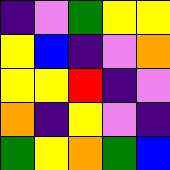[["indigo", "violet", "green", "yellow", "yellow"], ["yellow", "blue", "indigo", "violet", "orange"], ["yellow", "yellow", "red", "indigo", "violet"], ["orange", "indigo", "yellow", "violet", "indigo"], ["green", "yellow", "orange", "green", "blue"]]